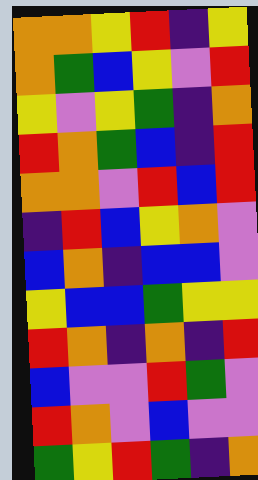[["orange", "orange", "yellow", "red", "indigo", "yellow"], ["orange", "green", "blue", "yellow", "violet", "red"], ["yellow", "violet", "yellow", "green", "indigo", "orange"], ["red", "orange", "green", "blue", "indigo", "red"], ["orange", "orange", "violet", "red", "blue", "red"], ["indigo", "red", "blue", "yellow", "orange", "violet"], ["blue", "orange", "indigo", "blue", "blue", "violet"], ["yellow", "blue", "blue", "green", "yellow", "yellow"], ["red", "orange", "indigo", "orange", "indigo", "red"], ["blue", "violet", "violet", "red", "green", "violet"], ["red", "orange", "violet", "blue", "violet", "violet"], ["green", "yellow", "red", "green", "indigo", "orange"]]